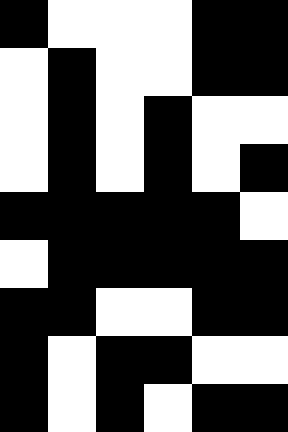[["black", "white", "white", "white", "black", "black"], ["white", "black", "white", "white", "black", "black"], ["white", "black", "white", "black", "white", "white"], ["white", "black", "white", "black", "white", "black"], ["black", "black", "black", "black", "black", "white"], ["white", "black", "black", "black", "black", "black"], ["black", "black", "white", "white", "black", "black"], ["black", "white", "black", "black", "white", "white"], ["black", "white", "black", "white", "black", "black"]]